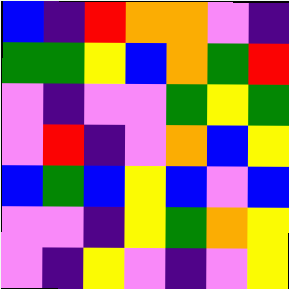[["blue", "indigo", "red", "orange", "orange", "violet", "indigo"], ["green", "green", "yellow", "blue", "orange", "green", "red"], ["violet", "indigo", "violet", "violet", "green", "yellow", "green"], ["violet", "red", "indigo", "violet", "orange", "blue", "yellow"], ["blue", "green", "blue", "yellow", "blue", "violet", "blue"], ["violet", "violet", "indigo", "yellow", "green", "orange", "yellow"], ["violet", "indigo", "yellow", "violet", "indigo", "violet", "yellow"]]